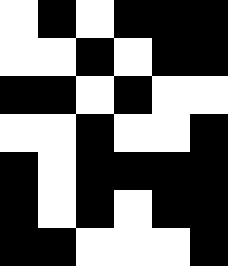[["white", "black", "white", "black", "black", "black"], ["white", "white", "black", "white", "black", "black"], ["black", "black", "white", "black", "white", "white"], ["white", "white", "black", "white", "white", "black"], ["black", "white", "black", "black", "black", "black"], ["black", "white", "black", "white", "black", "black"], ["black", "black", "white", "white", "white", "black"]]